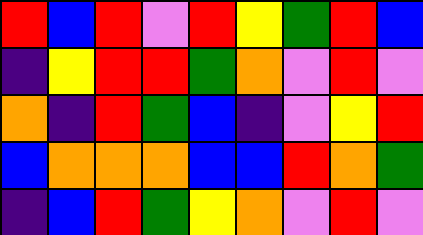[["red", "blue", "red", "violet", "red", "yellow", "green", "red", "blue"], ["indigo", "yellow", "red", "red", "green", "orange", "violet", "red", "violet"], ["orange", "indigo", "red", "green", "blue", "indigo", "violet", "yellow", "red"], ["blue", "orange", "orange", "orange", "blue", "blue", "red", "orange", "green"], ["indigo", "blue", "red", "green", "yellow", "orange", "violet", "red", "violet"]]